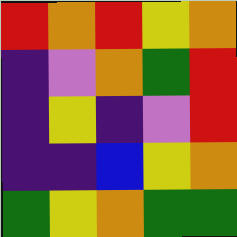[["red", "orange", "red", "yellow", "orange"], ["indigo", "violet", "orange", "green", "red"], ["indigo", "yellow", "indigo", "violet", "red"], ["indigo", "indigo", "blue", "yellow", "orange"], ["green", "yellow", "orange", "green", "green"]]